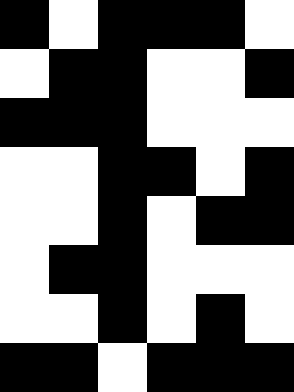[["black", "white", "black", "black", "black", "white"], ["white", "black", "black", "white", "white", "black"], ["black", "black", "black", "white", "white", "white"], ["white", "white", "black", "black", "white", "black"], ["white", "white", "black", "white", "black", "black"], ["white", "black", "black", "white", "white", "white"], ["white", "white", "black", "white", "black", "white"], ["black", "black", "white", "black", "black", "black"]]